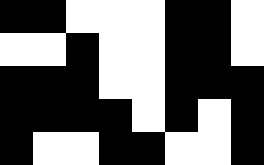[["black", "black", "white", "white", "white", "black", "black", "white"], ["white", "white", "black", "white", "white", "black", "black", "white"], ["black", "black", "black", "white", "white", "black", "black", "black"], ["black", "black", "black", "black", "white", "black", "white", "black"], ["black", "white", "white", "black", "black", "white", "white", "black"]]